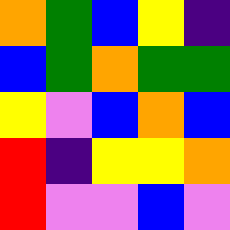[["orange", "green", "blue", "yellow", "indigo"], ["blue", "green", "orange", "green", "green"], ["yellow", "violet", "blue", "orange", "blue"], ["red", "indigo", "yellow", "yellow", "orange"], ["red", "violet", "violet", "blue", "violet"]]